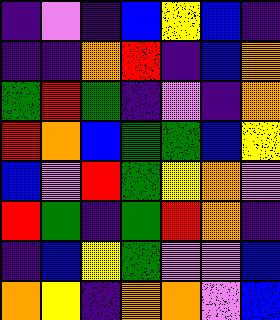[["indigo", "violet", "indigo", "blue", "yellow", "blue", "indigo"], ["indigo", "indigo", "orange", "red", "indigo", "blue", "orange"], ["green", "red", "green", "indigo", "violet", "indigo", "orange"], ["red", "orange", "blue", "green", "green", "blue", "yellow"], ["blue", "violet", "red", "green", "yellow", "orange", "violet"], ["red", "green", "indigo", "green", "red", "orange", "indigo"], ["indigo", "blue", "yellow", "green", "violet", "violet", "blue"], ["orange", "yellow", "indigo", "orange", "orange", "violet", "blue"]]